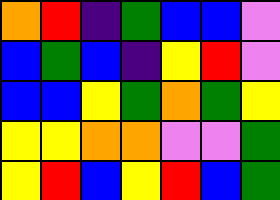[["orange", "red", "indigo", "green", "blue", "blue", "violet"], ["blue", "green", "blue", "indigo", "yellow", "red", "violet"], ["blue", "blue", "yellow", "green", "orange", "green", "yellow"], ["yellow", "yellow", "orange", "orange", "violet", "violet", "green"], ["yellow", "red", "blue", "yellow", "red", "blue", "green"]]